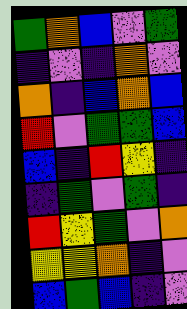[["green", "orange", "blue", "violet", "green"], ["indigo", "violet", "indigo", "orange", "violet"], ["orange", "indigo", "blue", "orange", "blue"], ["red", "violet", "green", "green", "blue"], ["blue", "indigo", "red", "yellow", "indigo"], ["indigo", "green", "violet", "green", "indigo"], ["red", "yellow", "green", "violet", "orange"], ["yellow", "yellow", "orange", "indigo", "violet"], ["blue", "green", "blue", "indigo", "violet"]]